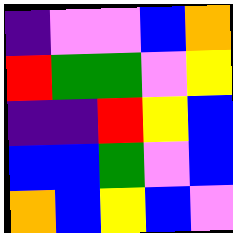[["indigo", "violet", "violet", "blue", "orange"], ["red", "green", "green", "violet", "yellow"], ["indigo", "indigo", "red", "yellow", "blue"], ["blue", "blue", "green", "violet", "blue"], ["orange", "blue", "yellow", "blue", "violet"]]